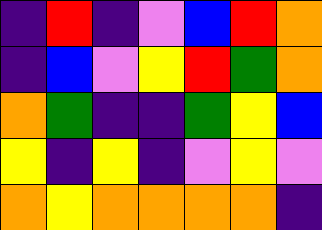[["indigo", "red", "indigo", "violet", "blue", "red", "orange"], ["indigo", "blue", "violet", "yellow", "red", "green", "orange"], ["orange", "green", "indigo", "indigo", "green", "yellow", "blue"], ["yellow", "indigo", "yellow", "indigo", "violet", "yellow", "violet"], ["orange", "yellow", "orange", "orange", "orange", "orange", "indigo"]]